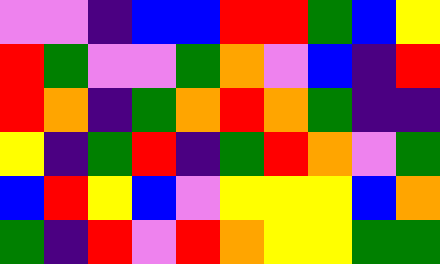[["violet", "violet", "indigo", "blue", "blue", "red", "red", "green", "blue", "yellow"], ["red", "green", "violet", "violet", "green", "orange", "violet", "blue", "indigo", "red"], ["red", "orange", "indigo", "green", "orange", "red", "orange", "green", "indigo", "indigo"], ["yellow", "indigo", "green", "red", "indigo", "green", "red", "orange", "violet", "green"], ["blue", "red", "yellow", "blue", "violet", "yellow", "yellow", "yellow", "blue", "orange"], ["green", "indigo", "red", "violet", "red", "orange", "yellow", "yellow", "green", "green"]]